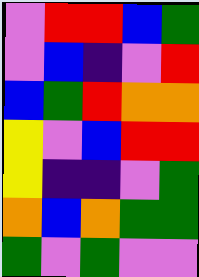[["violet", "red", "red", "blue", "green"], ["violet", "blue", "indigo", "violet", "red"], ["blue", "green", "red", "orange", "orange"], ["yellow", "violet", "blue", "red", "red"], ["yellow", "indigo", "indigo", "violet", "green"], ["orange", "blue", "orange", "green", "green"], ["green", "violet", "green", "violet", "violet"]]